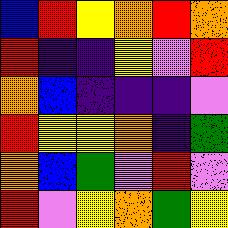[["blue", "red", "yellow", "orange", "red", "orange"], ["red", "indigo", "indigo", "yellow", "violet", "red"], ["orange", "blue", "indigo", "indigo", "indigo", "violet"], ["red", "yellow", "yellow", "orange", "indigo", "green"], ["orange", "blue", "green", "violet", "red", "violet"], ["red", "violet", "yellow", "orange", "green", "yellow"]]